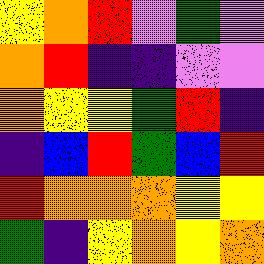[["yellow", "orange", "red", "violet", "green", "violet"], ["orange", "red", "indigo", "indigo", "violet", "violet"], ["orange", "yellow", "yellow", "green", "red", "indigo"], ["indigo", "blue", "red", "green", "blue", "red"], ["red", "orange", "orange", "orange", "yellow", "yellow"], ["green", "indigo", "yellow", "orange", "yellow", "orange"]]